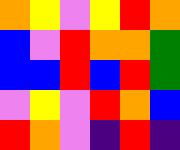[["orange", "yellow", "violet", "yellow", "red", "orange"], ["blue", "violet", "red", "orange", "orange", "green"], ["blue", "blue", "red", "blue", "red", "green"], ["violet", "yellow", "violet", "red", "orange", "blue"], ["red", "orange", "violet", "indigo", "red", "indigo"]]